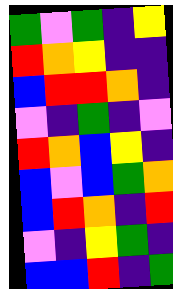[["green", "violet", "green", "indigo", "yellow"], ["red", "orange", "yellow", "indigo", "indigo"], ["blue", "red", "red", "orange", "indigo"], ["violet", "indigo", "green", "indigo", "violet"], ["red", "orange", "blue", "yellow", "indigo"], ["blue", "violet", "blue", "green", "orange"], ["blue", "red", "orange", "indigo", "red"], ["violet", "indigo", "yellow", "green", "indigo"], ["blue", "blue", "red", "indigo", "green"]]